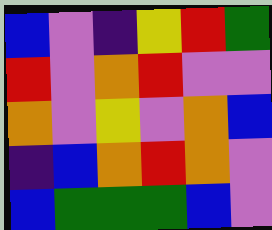[["blue", "violet", "indigo", "yellow", "red", "green"], ["red", "violet", "orange", "red", "violet", "violet"], ["orange", "violet", "yellow", "violet", "orange", "blue"], ["indigo", "blue", "orange", "red", "orange", "violet"], ["blue", "green", "green", "green", "blue", "violet"]]